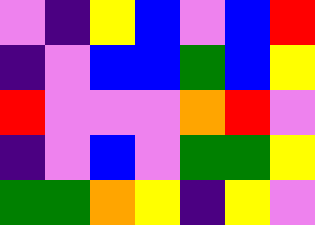[["violet", "indigo", "yellow", "blue", "violet", "blue", "red"], ["indigo", "violet", "blue", "blue", "green", "blue", "yellow"], ["red", "violet", "violet", "violet", "orange", "red", "violet"], ["indigo", "violet", "blue", "violet", "green", "green", "yellow"], ["green", "green", "orange", "yellow", "indigo", "yellow", "violet"]]